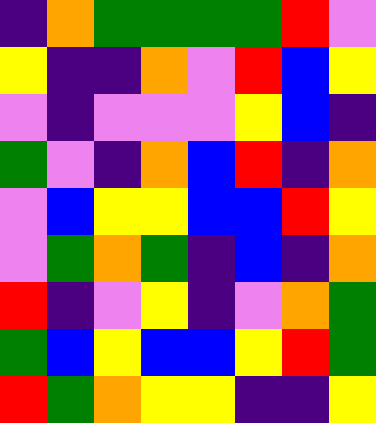[["indigo", "orange", "green", "green", "green", "green", "red", "violet"], ["yellow", "indigo", "indigo", "orange", "violet", "red", "blue", "yellow"], ["violet", "indigo", "violet", "violet", "violet", "yellow", "blue", "indigo"], ["green", "violet", "indigo", "orange", "blue", "red", "indigo", "orange"], ["violet", "blue", "yellow", "yellow", "blue", "blue", "red", "yellow"], ["violet", "green", "orange", "green", "indigo", "blue", "indigo", "orange"], ["red", "indigo", "violet", "yellow", "indigo", "violet", "orange", "green"], ["green", "blue", "yellow", "blue", "blue", "yellow", "red", "green"], ["red", "green", "orange", "yellow", "yellow", "indigo", "indigo", "yellow"]]